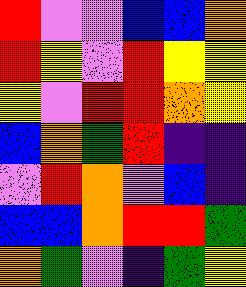[["red", "violet", "violet", "blue", "blue", "orange"], ["red", "yellow", "violet", "red", "yellow", "yellow"], ["yellow", "violet", "red", "red", "orange", "yellow"], ["blue", "orange", "green", "red", "indigo", "indigo"], ["violet", "red", "orange", "violet", "blue", "indigo"], ["blue", "blue", "orange", "red", "red", "green"], ["orange", "green", "violet", "indigo", "green", "yellow"]]